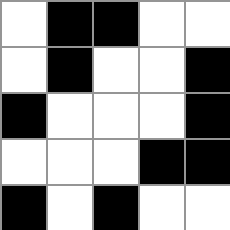[["white", "black", "black", "white", "white"], ["white", "black", "white", "white", "black"], ["black", "white", "white", "white", "black"], ["white", "white", "white", "black", "black"], ["black", "white", "black", "white", "white"]]